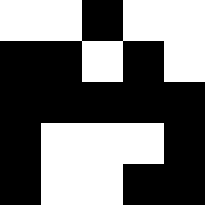[["white", "white", "black", "white", "white"], ["black", "black", "white", "black", "white"], ["black", "black", "black", "black", "black"], ["black", "white", "white", "white", "black"], ["black", "white", "white", "black", "black"]]